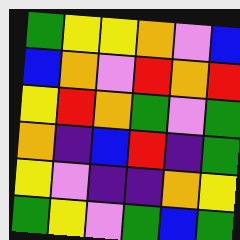[["green", "yellow", "yellow", "orange", "violet", "blue"], ["blue", "orange", "violet", "red", "orange", "red"], ["yellow", "red", "orange", "green", "violet", "green"], ["orange", "indigo", "blue", "red", "indigo", "green"], ["yellow", "violet", "indigo", "indigo", "orange", "yellow"], ["green", "yellow", "violet", "green", "blue", "green"]]